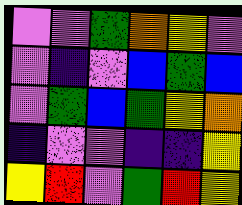[["violet", "violet", "green", "orange", "yellow", "violet"], ["violet", "indigo", "violet", "blue", "green", "blue"], ["violet", "green", "blue", "green", "yellow", "orange"], ["indigo", "violet", "violet", "indigo", "indigo", "yellow"], ["yellow", "red", "violet", "green", "red", "yellow"]]